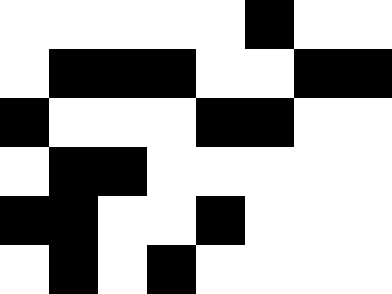[["white", "white", "white", "white", "white", "black", "white", "white"], ["white", "black", "black", "black", "white", "white", "black", "black"], ["black", "white", "white", "white", "black", "black", "white", "white"], ["white", "black", "black", "white", "white", "white", "white", "white"], ["black", "black", "white", "white", "black", "white", "white", "white"], ["white", "black", "white", "black", "white", "white", "white", "white"]]